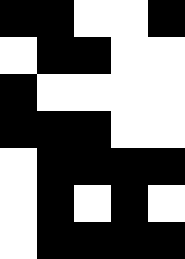[["black", "black", "white", "white", "black"], ["white", "black", "black", "white", "white"], ["black", "white", "white", "white", "white"], ["black", "black", "black", "white", "white"], ["white", "black", "black", "black", "black"], ["white", "black", "white", "black", "white"], ["white", "black", "black", "black", "black"]]